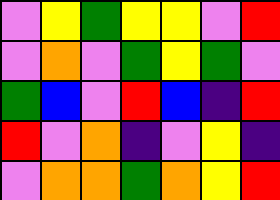[["violet", "yellow", "green", "yellow", "yellow", "violet", "red"], ["violet", "orange", "violet", "green", "yellow", "green", "violet"], ["green", "blue", "violet", "red", "blue", "indigo", "red"], ["red", "violet", "orange", "indigo", "violet", "yellow", "indigo"], ["violet", "orange", "orange", "green", "orange", "yellow", "red"]]